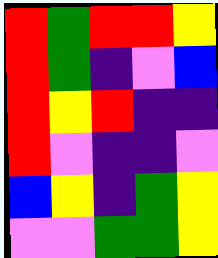[["red", "green", "red", "red", "yellow"], ["red", "green", "indigo", "violet", "blue"], ["red", "yellow", "red", "indigo", "indigo"], ["red", "violet", "indigo", "indigo", "violet"], ["blue", "yellow", "indigo", "green", "yellow"], ["violet", "violet", "green", "green", "yellow"]]